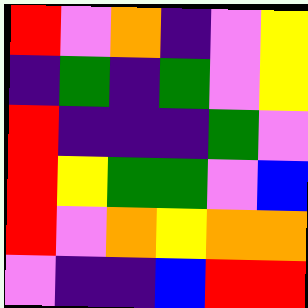[["red", "violet", "orange", "indigo", "violet", "yellow"], ["indigo", "green", "indigo", "green", "violet", "yellow"], ["red", "indigo", "indigo", "indigo", "green", "violet"], ["red", "yellow", "green", "green", "violet", "blue"], ["red", "violet", "orange", "yellow", "orange", "orange"], ["violet", "indigo", "indigo", "blue", "red", "red"]]